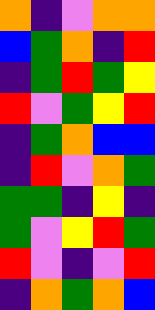[["orange", "indigo", "violet", "orange", "orange"], ["blue", "green", "orange", "indigo", "red"], ["indigo", "green", "red", "green", "yellow"], ["red", "violet", "green", "yellow", "red"], ["indigo", "green", "orange", "blue", "blue"], ["indigo", "red", "violet", "orange", "green"], ["green", "green", "indigo", "yellow", "indigo"], ["green", "violet", "yellow", "red", "green"], ["red", "violet", "indigo", "violet", "red"], ["indigo", "orange", "green", "orange", "blue"]]